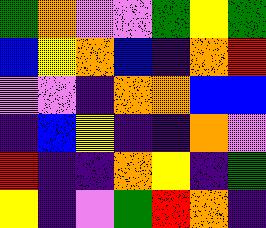[["green", "orange", "violet", "violet", "green", "yellow", "green"], ["blue", "yellow", "orange", "blue", "indigo", "orange", "red"], ["violet", "violet", "indigo", "orange", "orange", "blue", "blue"], ["indigo", "blue", "yellow", "indigo", "indigo", "orange", "violet"], ["red", "indigo", "indigo", "orange", "yellow", "indigo", "green"], ["yellow", "indigo", "violet", "green", "red", "orange", "indigo"]]